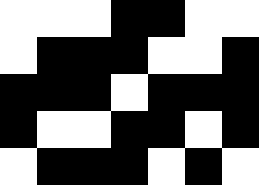[["white", "white", "white", "black", "black", "white", "white"], ["white", "black", "black", "black", "white", "white", "black"], ["black", "black", "black", "white", "black", "black", "black"], ["black", "white", "white", "black", "black", "white", "black"], ["white", "black", "black", "black", "white", "black", "white"]]